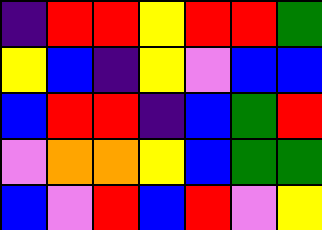[["indigo", "red", "red", "yellow", "red", "red", "green"], ["yellow", "blue", "indigo", "yellow", "violet", "blue", "blue"], ["blue", "red", "red", "indigo", "blue", "green", "red"], ["violet", "orange", "orange", "yellow", "blue", "green", "green"], ["blue", "violet", "red", "blue", "red", "violet", "yellow"]]